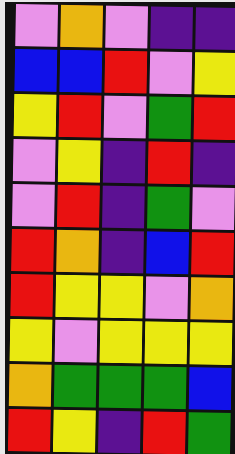[["violet", "orange", "violet", "indigo", "indigo"], ["blue", "blue", "red", "violet", "yellow"], ["yellow", "red", "violet", "green", "red"], ["violet", "yellow", "indigo", "red", "indigo"], ["violet", "red", "indigo", "green", "violet"], ["red", "orange", "indigo", "blue", "red"], ["red", "yellow", "yellow", "violet", "orange"], ["yellow", "violet", "yellow", "yellow", "yellow"], ["orange", "green", "green", "green", "blue"], ["red", "yellow", "indigo", "red", "green"]]